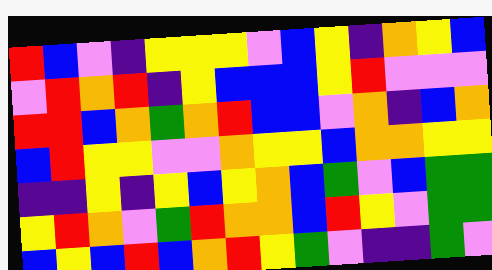[["red", "blue", "violet", "indigo", "yellow", "yellow", "yellow", "violet", "blue", "yellow", "indigo", "orange", "yellow", "blue"], ["violet", "red", "orange", "red", "indigo", "yellow", "blue", "blue", "blue", "yellow", "red", "violet", "violet", "violet"], ["red", "red", "blue", "orange", "green", "orange", "red", "blue", "blue", "violet", "orange", "indigo", "blue", "orange"], ["blue", "red", "yellow", "yellow", "violet", "violet", "orange", "yellow", "yellow", "blue", "orange", "orange", "yellow", "yellow"], ["indigo", "indigo", "yellow", "indigo", "yellow", "blue", "yellow", "orange", "blue", "green", "violet", "blue", "green", "green"], ["yellow", "red", "orange", "violet", "green", "red", "orange", "orange", "blue", "red", "yellow", "violet", "green", "green"], ["blue", "yellow", "blue", "red", "blue", "orange", "red", "yellow", "green", "violet", "indigo", "indigo", "green", "violet"]]